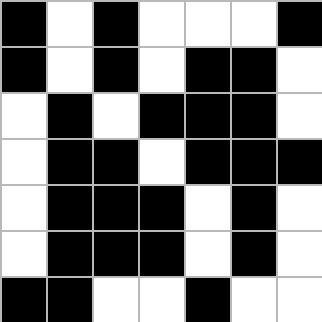[["black", "white", "black", "white", "white", "white", "black"], ["black", "white", "black", "white", "black", "black", "white"], ["white", "black", "white", "black", "black", "black", "white"], ["white", "black", "black", "white", "black", "black", "black"], ["white", "black", "black", "black", "white", "black", "white"], ["white", "black", "black", "black", "white", "black", "white"], ["black", "black", "white", "white", "black", "white", "white"]]